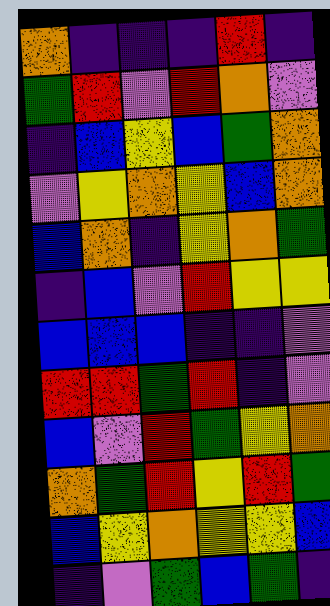[["orange", "indigo", "indigo", "indigo", "red", "indigo"], ["green", "red", "violet", "red", "orange", "violet"], ["indigo", "blue", "yellow", "blue", "green", "orange"], ["violet", "yellow", "orange", "yellow", "blue", "orange"], ["blue", "orange", "indigo", "yellow", "orange", "green"], ["indigo", "blue", "violet", "red", "yellow", "yellow"], ["blue", "blue", "blue", "indigo", "indigo", "violet"], ["red", "red", "green", "red", "indigo", "violet"], ["blue", "violet", "red", "green", "yellow", "orange"], ["orange", "green", "red", "yellow", "red", "green"], ["blue", "yellow", "orange", "yellow", "yellow", "blue"], ["indigo", "violet", "green", "blue", "green", "indigo"]]